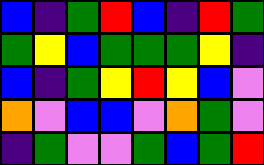[["blue", "indigo", "green", "red", "blue", "indigo", "red", "green"], ["green", "yellow", "blue", "green", "green", "green", "yellow", "indigo"], ["blue", "indigo", "green", "yellow", "red", "yellow", "blue", "violet"], ["orange", "violet", "blue", "blue", "violet", "orange", "green", "violet"], ["indigo", "green", "violet", "violet", "green", "blue", "green", "red"]]